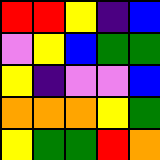[["red", "red", "yellow", "indigo", "blue"], ["violet", "yellow", "blue", "green", "green"], ["yellow", "indigo", "violet", "violet", "blue"], ["orange", "orange", "orange", "yellow", "green"], ["yellow", "green", "green", "red", "orange"]]